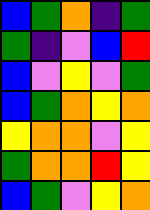[["blue", "green", "orange", "indigo", "green"], ["green", "indigo", "violet", "blue", "red"], ["blue", "violet", "yellow", "violet", "green"], ["blue", "green", "orange", "yellow", "orange"], ["yellow", "orange", "orange", "violet", "yellow"], ["green", "orange", "orange", "red", "yellow"], ["blue", "green", "violet", "yellow", "orange"]]